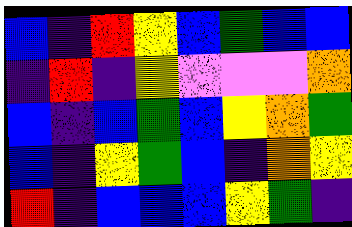[["blue", "indigo", "red", "yellow", "blue", "green", "blue", "blue"], ["indigo", "red", "indigo", "yellow", "violet", "violet", "violet", "orange"], ["blue", "indigo", "blue", "green", "blue", "yellow", "orange", "green"], ["blue", "indigo", "yellow", "green", "blue", "indigo", "orange", "yellow"], ["red", "indigo", "blue", "blue", "blue", "yellow", "green", "indigo"]]